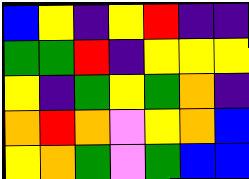[["blue", "yellow", "indigo", "yellow", "red", "indigo", "indigo"], ["green", "green", "red", "indigo", "yellow", "yellow", "yellow"], ["yellow", "indigo", "green", "yellow", "green", "orange", "indigo"], ["orange", "red", "orange", "violet", "yellow", "orange", "blue"], ["yellow", "orange", "green", "violet", "green", "blue", "blue"]]